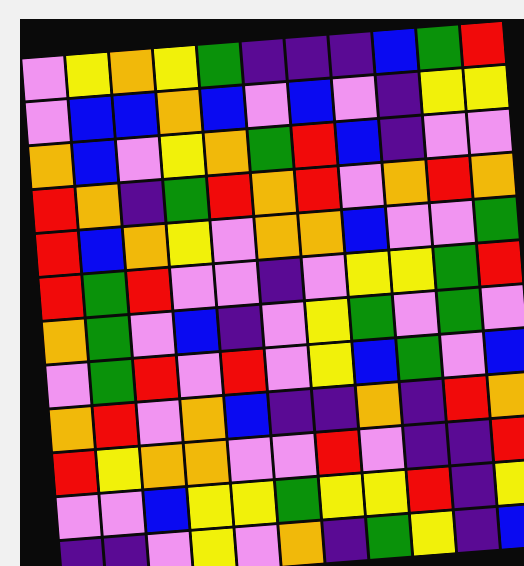[["violet", "yellow", "orange", "yellow", "green", "indigo", "indigo", "indigo", "blue", "green", "red"], ["violet", "blue", "blue", "orange", "blue", "violet", "blue", "violet", "indigo", "yellow", "yellow"], ["orange", "blue", "violet", "yellow", "orange", "green", "red", "blue", "indigo", "violet", "violet"], ["red", "orange", "indigo", "green", "red", "orange", "red", "violet", "orange", "red", "orange"], ["red", "blue", "orange", "yellow", "violet", "orange", "orange", "blue", "violet", "violet", "green"], ["red", "green", "red", "violet", "violet", "indigo", "violet", "yellow", "yellow", "green", "red"], ["orange", "green", "violet", "blue", "indigo", "violet", "yellow", "green", "violet", "green", "violet"], ["violet", "green", "red", "violet", "red", "violet", "yellow", "blue", "green", "violet", "blue"], ["orange", "red", "violet", "orange", "blue", "indigo", "indigo", "orange", "indigo", "red", "orange"], ["red", "yellow", "orange", "orange", "violet", "violet", "red", "violet", "indigo", "indigo", "red"], ["violet", "violet", "blue", "yellow", "yellow", "green", "yellow", "yellow", "red", "indigo", "yellow"], ["indigo", "indigo", "violet", "yellow", "violet", "orange", "indigo", "green", "yellow", "indigo", "blue"]]